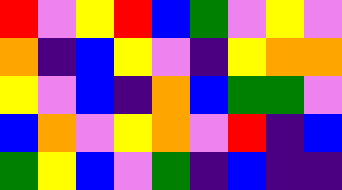[["red", "violet", "yellow", "red", "blue", "green", "violet", "yellow", "violet"], ["orange", "indigo", "blue", "yellow", "violet", "indigo", "yellow", "orange", "orange"], ["yellow", "violet", "blue", "indigo", "orange", "blue", "green", "green", "violet"], ["blue", "orange", "violet", "yellow", "orange", "violet", "red", "indigo", "blue"], ["green", "yellow", "blue", "violet", "green", "indigo", "blue", "indigo", "indigo"]]